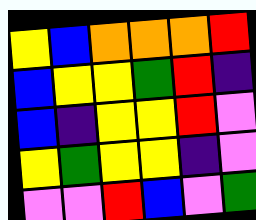[["yellow", "blue", "orange", "orange", "orange", "red"], ["blue", "yellow", "yellow", "green", "red", "indigo"], ["blue", "indigo", "yellow", "yellow", "red", "violet"], ["yellow", "green", "yellow", "yellow", "indigo", "violet"], ["violet", "violet", "red", "blue", "violet", "green"]]